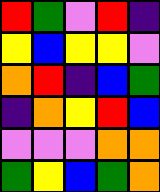[["red", "green", "violet", "red", "indigo"], ["yellow", "blue", "yellow", "yellow", "violet"], ["orange", "red", "indigo", "blue", "green"], ["indigo", "orange", "yellow", "red", "blue"], ["violet", "violet", "violet", "orange", "orange"], ["green", "yellow", "blue", "green", "orange"]]